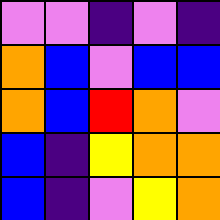[["violet", "violet", "indigo", "violet", "indigo"], ["orange", "blue", "violet", "blue", "blue"], ["orange", "blue", "red", "orange", "violet"], ["blue", "indigo", "yellow", "orange", "orange"], ["blue", "indigo", "violet", "yellow", "orange"]]